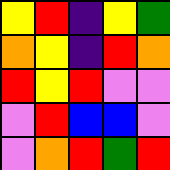[["yellow", "red", "indigo", "yellow", "green"], ["orange", "yellow", "indigo", "red", "orange"], ["red", "yellow", "red", "violet", "violet"], ["violet", "red", "blue", "blue", "violet"], ["violet", "orange", "red", "green", "red"]]